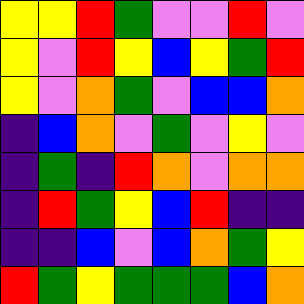[["yellow", "yellow", "red", "green", "violet", "violet", "red", "violet"], ["yellow", "violet", "red", "yellow", "blue", "yellow", "green", "red"], ["yellow", "violet", "orange", "green", "violet", "blue", "blue", "orange"], ["indigo", "blue", "orange", "violet", "green", "violet", "yellow", "violet"], ["indigo", "green", "indigo", "red", "orange", "violet", "orange", "orange"], ["indigo", "red", "green", "yellow", "blue", "red", "indigo", "indigo"], ["indigo", "indigo", "blue", "violet", "blue", "orange", "green", "yellow"], ["red", "green", "yellow", "green", "green", "green", "blue", "orange"]]